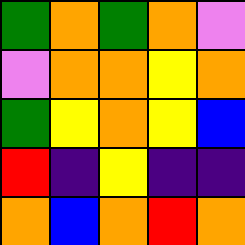[["green", "orange", "green", "orange", "violet"], ["violet", "orange", "orange", "yellow", "orange"], ["green", "yellow", "orange", "yellow", "blue"], ["red", "indigo", "yellow", "indigo", "indigo"], ["orange", "blue", "orange", "red", "orange"]]